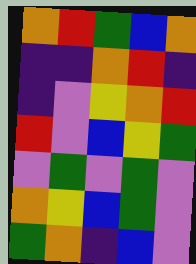[["orange", "red", "green", "blue", "orange"], ["indigo", "indigo", "orange", "red", "indigo"], ["indigo", "violet", "yellow", "orange", "red"], ["red", "violet", "blue", "yellow", "green"], ["violet", "green", "violet", "green", "violet"], ["orange", "yellow", "blue", "green", "violet"], ["green", "orange", "indigo", "blue", "violet"]]